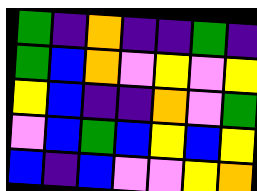[["green", "indigo", "orange", "indigo", "indigo", "green", "indigo"], ["green", "blue", "orange", "violet", "yellow", "violet", "yellow"], ["yellow", "blue", "indigo", "indigo", "orange", "violet", "green"], ["violet", "blue", "green", "blue", "yellow", "blue", "yellow"], ["blue", "indigo", "blue", "violet", "violet", "yellow", "orange"]]